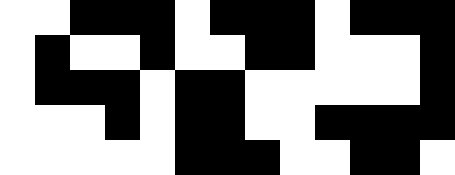[["white", "white", "black", "black", "black", "white", "black", "black", "black", "white", "black", "black", "black"], ["white", "black", "white", "white", "black", "white", "white", "black", "black", "white", "white", "white", "black"], ["white", "black", "black", "black", "white", "black", "black", "white", "white", "white", "white", "white", "black"], ["white", "white", "white", "black", "white", "black", "black", "white", "white", "black", "black", "black", "black"], ["white", "white", "white", "white", "white", "black", "black", "black", "white", "white", "black", "black", "white"]]